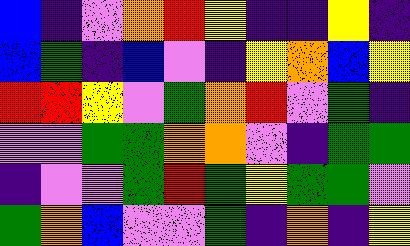[["blue", "indigo", "violet", "orange", "red", "yellow", "indigo", "indigo", "yellow", "indigo"], ["blue", "green", "indigo", "blue", "violet", "indigo", "yellow", "orange", "blue", "yellow"], ["red", "red", "yellow", "violet", "green", "orange", "red", "violet", "green", "indigo"], ["violet", "violet", "green", "green", "orange", "orange", "violet", "indigo", "green", "green"], ["indigo", "violet", "violet", "green", "red", "green", "yellow", "green", "green", "violet"], ["green", "orange", "blue", "violet", "violet", "green", "indigo", "orange", "indigo", "yellow"]]